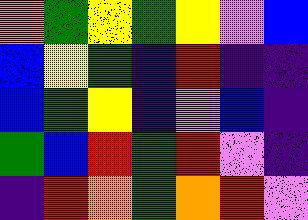[["orange", "green", "yellow", "green", "yellow", "violet", "blue"], ["blue", "yellow", "green", "indigo", "red", "indigo", "indigo"], ["blue", "green", "yellow", "indigo", "violet", "blue", "indigo"], ["green", "blue", "red", "green", "red", "violet", "indigo"], ["indigo", "red", "orange", "green", "orange", "red", "violet"]]